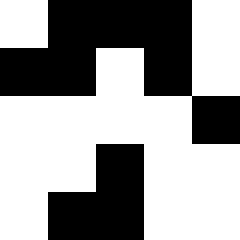[["white", "black", "black", "black", "white"], ["black", "black", "white", "black", "white"], ["white", "white", "white", "white", "black"], ["white", "white", "black", "white", "white"], ["white", "black", "black", "white", "white"]]